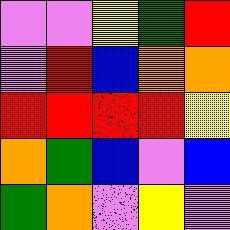[["violet", "violet", "yellow", "green", "red"], ["violet", "red", "blue", "orange", "orange"], ["red", "red", "red", "red", "yellow"], ["orange", "green", "blue", "violet", "blue"], ["green", "orange", "violet", "yellow", "violet"]]